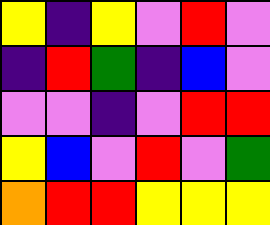[["yellow", "indigo", "yellow", "violet", "red", "violet"], ["indigo", "red", "green", "indigo", "blue", "violet"], ["violet", "violet", "indigo", "violet", "red", "red"], ["yellow", "blue", "violet", "red", "violet", "green"], ["orange", "red", "red", "yellow", "yellow", "yellow"]]